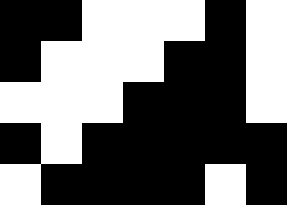[["black", "black", "white", "white", "white", "black", "white"], ["black", "white", "white", "white", "black", "black", "white"], ["white", "white", "white", "black", "black", "black", "white"], ["black", "white", "black", "black", "black", "black", "black"], ["white", "black", "black", "black", "black", "white", "black"]]